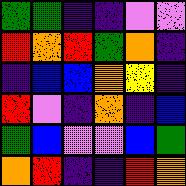[["green", "green", "indigo", "indigo", "violet", "violet"], ["red", "orange", "red", "green", "orange", "indigo"], ["indigo", "blue", "blue", "orange", "yellow", "indigo"], ["red", "violet", "indigo", "orange", "indigo", "blue"], ["green", "blue", "violet", "violet", "blue", "green"], ["orange", "red", "indigo", "indigo", "red", "orange"]]